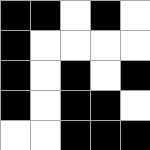[["black", "black", "white", "black", "white"], ["black", "white", "white", "white", "white"], ["black", "white", "black", "white", "black"], ["black", "white", "black", "black", "white"], ["white", "white", "black", "black", "black"]]